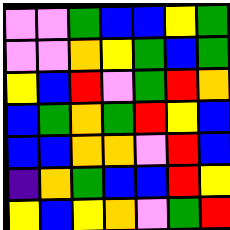[["violet", "violet", "green", "blue", "blue", "yellow", "green"], ["violet", "violet", "orange", "yellow", "green", "blue", "green"], ["yellow", "blue", "red", "violet", "green", "red", "orange"], ["blue", "green", "orange", "green", "red", "yellow", "blue"], ["blue", "blue", "orange", "orange", "violet", "red", "blue"], ["indigo", "orange", "green", "blue", "blue", "red", "yellow"], ["yellow", "blue", "yellow", "orange", "violet", "green", "red"]]